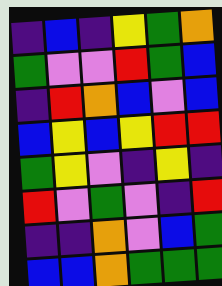[["indigo", "blue", "indigo", "yellow", "green", "orange"], ["green", "violet", "violet", "red", "green", "blue"], ["indigo", "red", "orange", "blue", "violet", "blue"], ["blue", "yellow", "blue", "yellow", "red", "red"], ["green", "yellow", "violet", "indigo", "yellow", "indigo"], ["red", "violet", "green", "violet", "indigo", "red"], ["indigo", "indigo", "orange", "violet", "blue", "green"], ["blue", "blue", "orange", "green", "green", "green"]]